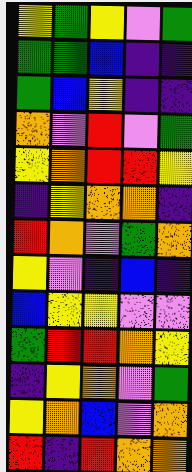[["yellow", "green", "yellow", "violet", "green"], ["green", "green", "blue", "indigo", "indigo"], ["green", "blue", "yellow", "indigo", "indigo"], ["orange", "violet", "red", "violet", "green"], ["yellow", "orange", "red", "red", "yellow"], ["indigo", "yellow", "orange", "orange", "indigo"], ["red", "orange", "violet", "green", "orange"], ["yellow", "violet", "indigo", "blue", "indigo"], ["blue", "yellow", "yellow", "violet", "violet"], ["green", "red", "red", "orange", "yellow"], ["indigo", "yellow", "orange", "violet", "green"], ["yellow", "orange", "blue", "violet", "orange"], ["red", "indigo", "red", "orange", "orange"]]